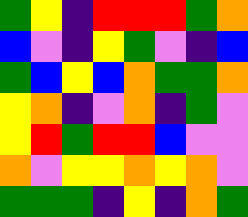[["green", "yellow", "indigo", "red", "red", "red", "green", "orange"], ["blue", "violet", "indigo", "yellow", "green", "violet", "indigo", "blue"], ["green", "blue", "yellow", "blue", "orange", "green", "green", "orange"], ["yellow", "orange", "indigo", "violet", "orange", "indigo", "green", "violet"], ["yellow", "red", "green", "red", "red", "blue", "violet", "violet"], ["orange", "violet", "yellow", "yellow", "orange", "yellow", "orange", "violet"], ["green", "green", "green", "indigo", "yellow", "indigo", "orange", "green"]]